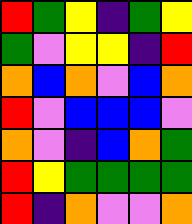[["red", "green", "yellow", "indigo", "green", "yellow"], ["green", "violet", "yellow", "yellow", "indigo", "red"], ["orange", "blue", "orange", "violet", "blue", "orange"], ["red", "violet", "blue", "blue", "blue", "violet"], ["orange", "violet", "indigo", "blue", "orange", "green"], ["red", "yellow", "green", "green", "green", "green"], ["red", "indigo", "orange", "violet", "violet", "orange"]]